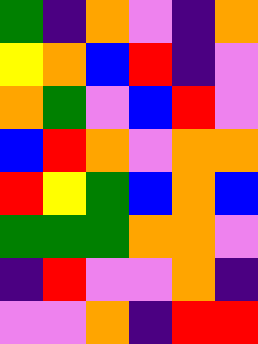[["green", "indigo", "orange", "violet", "indigo", "orange"], ["yellow", "orange", "blue", "red", "indigo", "violet"], ["orange", "green", "violet", "blue", "red", "violet"], ["blue", "red", "orange", "violet", "orange", "orange"], ["red", "yellow", "green", "blue", "orange", "blue"], ["green", "green", "green", "orange", "orange", "violet"], ["indigo", "red", "violet", "violet", "orange", "indigo"], ["violet", "violet", "orange", "indigo", "red", "red"]]